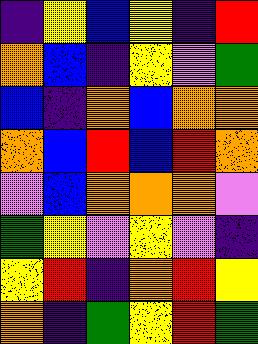[["indigo", "yellow", "blue", "yellow", "indigo", "red"], ["orange", "blue", "indigo", "yellow", "violet", "green"], ["blue", "indigo", "orange", "blue", "orange", "orange"], ["orange", "blue", "red", "blue", "red", "orange"], ["violet", "blue", "orange", "orange", "orange", "violet"], ["green", "yellow", "violet", "yellow", "violet", "indigo"], ["yellow", "red", "indigo", "orange", "red", "yellow"], ["orange", "indigo", "green", "yellow", "red", "green"]]